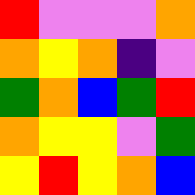[["red", "violet", "violet", "violet", "orange"], ["orange", "yellow", "orange", "indigo", "violet"], ["green", "orange", "blue", "green", "red"], ["orange", "yellow", "yellow", "violet", "green"], ["yellow", "red", "yellow", "orange", "blue"]]